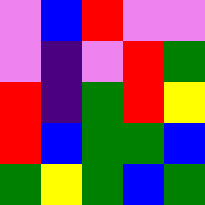[["violet", "blue", "red", "violet", "violet"], ["violet", "indigo", "violet", "red", "green"], ["red", "indigo", "green", "red", "yellow"], ["red", "blue", "green", "green", "blue"], ["green", "yellow", "green", "blue", "green"]]